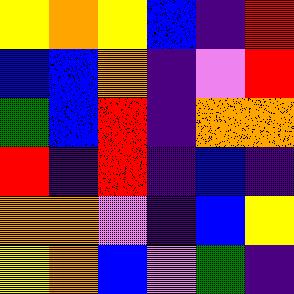[["yellow", "orange", "yellow", "blue", "indigo", "red"], ["blue", "blue", "orange", "indigo", "violet", "red"], ["green", "blue", "red", "indigo", "orange", "orange"], ["red", "indigo", "red", "indigo", "blue", "indigo"], ["orange", "orange", "violet", "indigo", "blue", "yellow"], ["yellow", "orange", "blue", "violet", "green", "indigo"]]